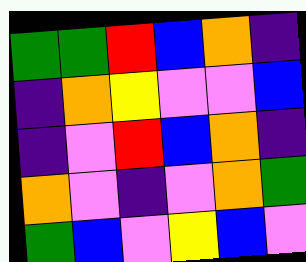[["green", "green", "red", "blue", "orange", "indigo"], ["indigo", "orange", "yellow", "violet", "violet", "blue"], ["indigo", "violet", "red", "blue", "orange", "indigo"], ["orange", "violet", "indigo", "violet", "orange", "green"], ["green", "blue", "violet", "yellow", "blue", "violet"]]